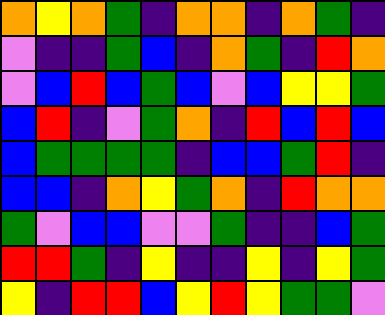[["orange", "yellow", "orange", "green", "indigo", "orange", "orange", "indigo", "orange", "green", "indigo"], ["violet", "indigo", "indigo", "green", "blue", "indigo", "orange", "green", "indigo", "red", "orange"], ["violet", "blue", "red", "blue", "green", "blue", "violet", "blue", "yellow", "yellow", "green"], ["blue", "red", "indigo", "violet", "green", "orange", "indigo", "red", "blue", "red", "blue"], ["blue", "green", "green", "green", "green", "indigo", "blue", "blue", "green", "red", "indigo"], ["blue", "blue", "indigo", "orange", "yellow", "green", "orange", "indigo", "red", "orange", "orange"], ["green", "violet", "blue", "blue", "violet", "violet", "green", "indigo", "indigo", "blue", "green"], ["red", "red", "green", "indigo", "yellow", "indigo", "indigo", "yellow", "indigo", "yellow", "green"], ["yellow", "indigo", "red", "red", "blue", "yellow", "red", "yellow", "green", "green", "violet"]]